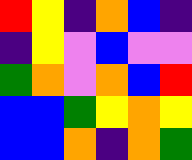[["red", "yellow", "indigo", "orange", "blue", "indigo"], ["indigo", "yellow", "violet", "blue", "violet", "violet"], ["green", "orange", "violet", "orange", "blue", "red"], ["blue", "blue", "green", "yellow", "orange", "yellow"], ["blue", "blue", "orange", "indigo", "orange", "green"]]